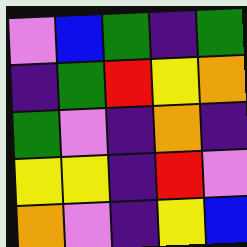[["violet", "blue", "green", "indigo", "green"], ["indigo", "green", "red", "yellow", "orange"], ["green", "violet", "indigo", "orange", "indigo"], ["yellow", "yellow", "indigo", "red", "violet"], ["orange", "violet", "indigo", "yellow", "blue"]]